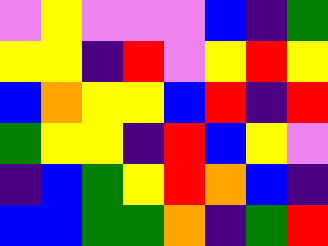[["violet", "yellow", "violet", "violet", "violet", "blue", "indigo", "green"], ["yellow", "yellow", "indigo", "red", "violet", "yellow", "red", "yellow"], ["blue", "orange", "yellow", "yellow", "blue", "red", "indigo", "red"], ["green", "yellow", "yellow", "indigo", "red", "blue", "yellow", "violet"], ["indigo", "blue", "green", "yellow", "red", "orange", "blue", "indigo"], ["blue", "blue", "green", "green", "orange", "indigo", "green", "red"]]